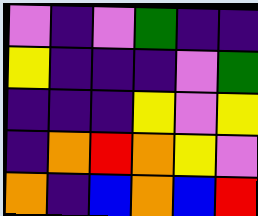[["violet", "indigo", "violet", "green", "indigo", "indigo"], ["yellow", "indigo", "indigo", "indigo", "violet", "green"], ["indigo", "indigo", "indigo", "yellow", "violet", "yellow"], ["indigo", "orange", "red", "orange", "yellow", "violet"], ["orange", "indigo", "blue", "orange", "blue", "red"]]